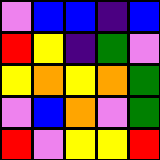[["violet", "blue", "blue", "indigo", "blue"], ["red", "yellow", "indigo", "green", "violet"], ["yellow", "orange", "yellow", "orange", "green"], ["violet", "blue", "orange", "violet", "green"], ["red", "violet", "yellow", "yellow", "red"]]